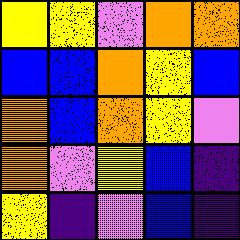[["yellow", "yellow", "violet", "orange", "orange"], ["blue", "blue", "orange", "yellow", "blue"], ["orange", "blue", "orange", "yellow", "violet"], ["orange", "violet", "yellow", "blue", "indigo"], ["yellow", "indigo", "violet", "blue", "indigo"]]